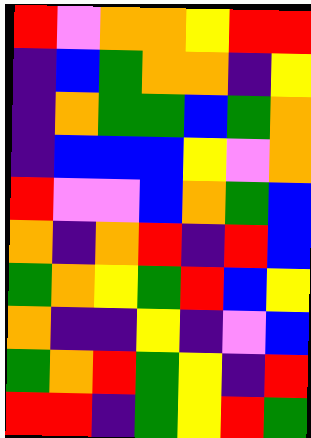[["red", "violet", "orange", "orange", "yellow", "red", "red"], ["indigo", "blue", "green", "orange", "orange", "indigo", "yellow"], ["indigo", "orange", "green", "green", "blue", "green", "orange"], ["indigo", "blue", "blue", "blue", "yellow", "violet", "orange"], ["red", "violet", "violet", "blue", "orange", "green", "blue"], ["orange", "indigo", "orange", "red", "indigo", "red", "blue"], ["green", "orange", "yellow", "green", "red", "blue", "yellow"], ["orange", "indigo", "indigo", "yellow", "indigo", "violet", "blue"], ["green", "orange", "red", "green", "yellow", "indigo", "red"], ["red", "red", "indigo", "green", "yellow", "red", "green"]]